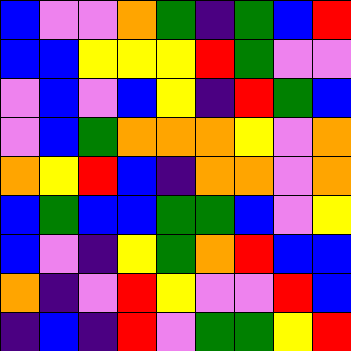[["blue", "violet", "violet", "orange", "green", "indigo", "green", "blue", "red"], ["blue", "blue", "yellow", "yellow", "yellow", "red", "green", "violet", "violet"], ["violet", "blue", "violet", "blue", "yellow", "indigo", "red", "green", "blue"], ["violet", "blue", "green", "orange", "orange", "orange", "yellow", "violet", "orange"], ["orange", "yellow", "red", "blue", "indigo", "orange", "orange", "violet", "orange"], ["blue", "green", "blue", "blue", "green", "green", "blue", "violet", "yellow"], ["blue", "violet", "indigo", "yellow", "green", "orange", "red", "blue", "blue"], ["orange", "indigo", "violet", "red", "yellow", "violet", "violet", "red", "blue"], ["indigo", "blue", "indigo", "red", "violet", "green", "green", "yellow", "red"]]